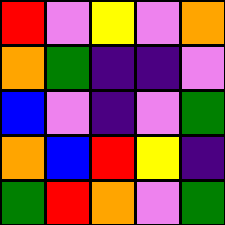[["red", "violet", "yellow", "violet", "orange"], ["orange", "green", "indigo", "indigo", "violet"], ["blue", "violet", "indigo", "violet", "green"], ["orange", "blue", "red", "yellow", "indigo"], ["green", "red", "orange", "violet", "green"]]